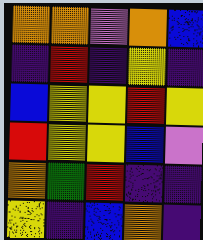[["orange", "orange", "violet", "orange", "blue"], ["indigo", "red", "indigo", "yellow", "indigo"], ["blue", "yellow", "yellow", "red", "yellow"], ["red", "yellow", "yellow", "blue", "violet"], ["orange", "green", "red", "indigo", "indigo"], ["yellow", "indigo", "blue", "orange", "indigo"]]